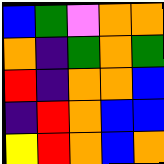[["blue", "green", "violet", "orange", "orange"], ["orange", "indigo", "green", "orange", "green"], ["red", "indigo", "orange", "orange", "blue"], ["indigo", "red", "orange", "blue", "blue"], ["yellow", "red", "orange", "blue", "orange"]]